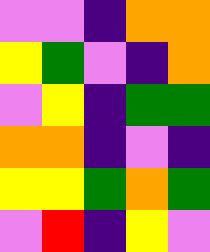[["violet", "violet", "indigo", "orange", "orange"], ["yellow", "green", "violet", "indigo", "orange"], ["violet", "yellow", "indigo", "green", "green"], ["orange", "orange", "indigo", "violet", "indigo"], ["yellow", "yellow", "green", "orange", "green"], ["violet", "red", "indigo", "yellow", "violet"]]